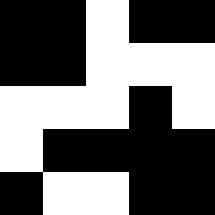[["black", "black", "white", "black", "black"], ["black", "black", "white", "white", "white"], ["white", "white", "white", "black", "white"], ["white", "black", "black", "black", "black"], ["black", "white", "white", "black", "black"]]